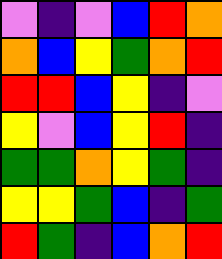[["violet", "indigo", "violet", "blue", "red", "orange"], ["orange", "blue", "yellow", "green", "orange", "red"], ["red", "red", "blue", "yellow", "indigo", "violet"], ["yellow", "violet", "blue", "yellow", "red", "indigo"], ["green", "green", "orange", "yellow", "green", "indigo"], ["yellow", "yellow", "green", "blue", "indigo", "green"], ["red", "green", "indigo", "blue", "orange", "red"]]